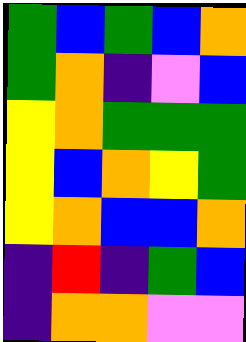[["green", "blue", "green", "blue", "orange"], ["green", "orange", "indigo", "violet", "blue"], ["yellow", "orange", "green", "green", "green"], ["yellow", "blue", "orange", "yellow", "green"], ["yellow", "orange", "blue", "blue", "orange"], ["indigo", "red", "indigo", "green", "blue"], ["indigo", "orange", "orange", "violet", "violet"]]